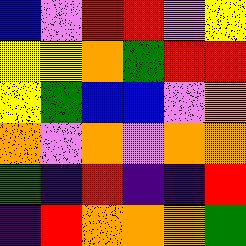[["blue", "violet", "red", "red", "violet", "yellow"], ["yellow", "yellow", "orange", "green", "red", "red"], ["yellow", "green", "blue", "blue", "violet", "orange"], ["orange", "violet", "orange", "violet", "orange", "orange"], ["green", "indigo", "red", "indigo", "indigo", "red"], ["indigo", "red", "orange", "orange", "orange", "green"]]